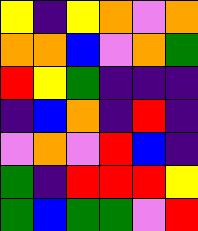[["yellow", "indigo", "yellow", "orange", "violet", "orange"], ["orange", "orange", "blue", "violet", "orange", "green"], ["red", "yellow", "green", "indigo", "indigo", "indigo"], ["indigo", "blue", "orange", "indigo", "red", "indigo"], ["violet", "orange", "violet", "red", "blue", "indigo"], ["green", "indigo", "red", "red", "red", "yellow"], ["green", "blue", "green", "green", "violet", "red"]]